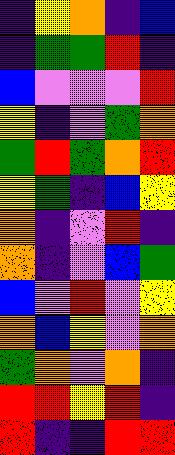[["indigo", "yellow", "orange", "indigo", "blue"], ["indigo", "green", "green", "red", "indigo"], ["blue", "violet", "violet", "violet", "red"], ["yellow", "indigo", "violet", "green", "orange"], ["green", "red", "green", "orange", "red"], ["yellow", "green", "indigo", "blue", "yellow"], ["orange", "indigo", "violet", "red", "indigo"], ["orange", "indigo", "violet", "blue", "green"], ["blue", "violet", "red", "violet", "yellow"], ["orange", "blue", "yellow", "violet", "orange"], ["green", "orange", "violet", "orange", "indigo"], ["red", "red", "yellow", "red", "indigo"], ["red", "indigo", "indigo", "red", "red"]]